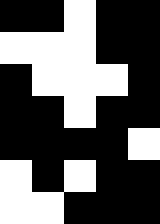[["black", "black", "white", "black", "black"], ["white", "white", "white", "black", "black"], ["black", "white", "white", "white", "black"], ["black", "black", "white", "black", "black"], ["black", "black", "black", "black", "white"], ["white", "black", "white", "black", "black"], ["white", "white", "black", "black", "black"]]